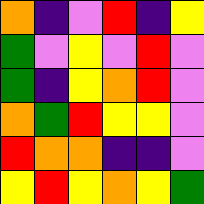[["orange", "indigo", "violet", "red", "indigo", "yellow"], ["green", "violet", "yellow", "violet", "red", "violet"], ["green", "indigo", "yellow", "orange", "red", "violet"], ["orange", "green", "red", "yellow", "yellow", "violet"], ["red", "orange", "orange", "indigo", "indigo", "violet"], ["yellow", "red", "yellow", "orange", "yellow", "green"]]